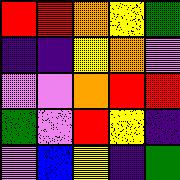[["red", "red", "orange", "yellow", "green"], ["indigo", "indigo", "yellow", "orange", "violet"], ["violet", "violet", "orange", "red", "red"], ["green", "violet", "red", "yellow", "indigo"], ["violet", "blue", "yellow", "indigo", "green"]]